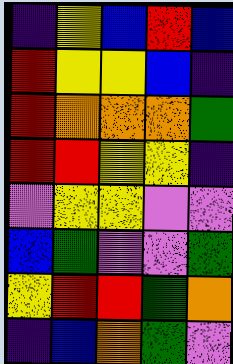[["indigo", "yellow", "blue", "red", "blue"], ["red", "yellow", "yellow", "blue", "indigo"], ["red", "orange", "orange", "orange", "green"], ["red", "red", "yellow", "yellow", "indigo"], ["violet", "yellow", "yellow", "violet", "violet"], ["blue", "green", "violet", "violet", "green"], ["yellow", "red", "red", "green", "orange"], ["indigo", "blue", "orange", "green", "violet"]]